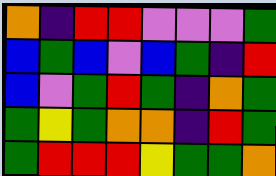[["orange", "indigo", "red", "red", "violet", "violet", "violet", "green"], ["blue", "green", "blue", "violet", "blue", "green", "indigo", "red"], ["blue", "violet", "green", "red", "green", "indigo", "orange", "green"], ["green", "yellow", "green", "orange", "orange", "indigo", "red", "green"], ["green", "red", "red", "red", "yellow", "green", "green", "orange"]]